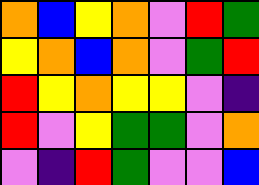[["orange", "blue", "yellow", "orange", "violet", "red", "green"], ["yellow", "orange", "blue", "orange", "violet", "green", "red"], ["red", "yellow", "orange", "yellow", "yellow", "violet", "indigo"], ["red", "violet", "yellow", "green", "green", "violet", "orange"], ["violet", "indigo", "red", "green", "violet", "violet", "blue"]]